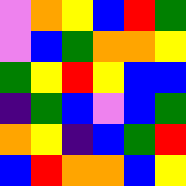[["violet", "orange", "yellow", "blue", "red", "green"], ["violet", "blue", "green", "orange", "orange", "yellow"], ["green", "yellow", "red", "yellow", "blue", "blue"], ["indigo", "green", "blue", "violet", "blue", "green"], ["orange", "yellow", "indigo", "blue", "green", "red"], ["blue", "red", "orange", "orange", "blue", "yellow"]]